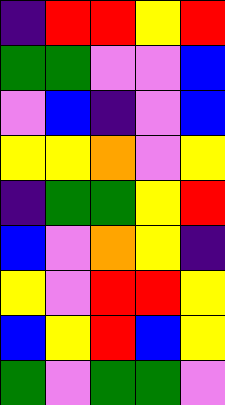[["indigo", "red", "red", "yellow", "red"], ["green", "green", "violet", "violet", "blue"], ["violet", "blue", "indigo", "violet", "blue"], ["yellow", "yellow", "orange", "violet", "yellow"], ["indigo", "green", "green", "yellow", "red"], ["blue", "violet", "orange", "yellow", "indigo"], ["yellow", "violet", "red", "red", "yellow"], ["blue", "yellow", "red", "blue", "yellow"], ["green", "violet", "green", "green", "violet"]]